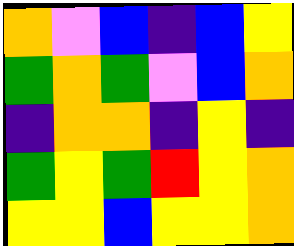[["orange", "violet", "blue", "indigo", "blue", "yellow"], ["green", "orange", "green", "violet", "blue", "orange"], ["indigo", "orange", "orange", "indigo", "yellow", "indigo"], ["green", "yellow", "green", "red", "yellow", "orange"], ["yellow", "yellow", "blue", "yellow", "yellow", "orange"]]